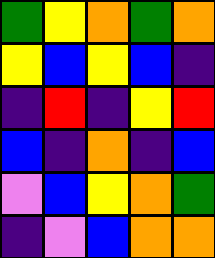[["green", "yellow", "orange", "green", "orange"], ["yellow", "blue", "yellow", "blue", "indigo"], ["indigo", "red", "indigo", "yellow", "red"], ["blue", "indigo", "orange", "indigo", "blue"], ["violet", "blue", "yellow", "orange", "green"], ["indigo", "violet", "blue", "orange", "orange"]]